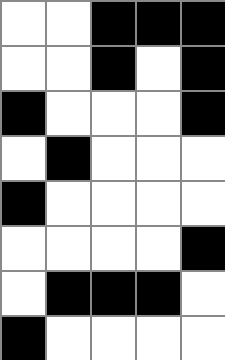[["white", "white", "black", "black", "black"], ["white", "white", "black", "white", "black"], ["black", "white", "white", "white", "black"], ["white", "black", "white", "white", "white"], ["black", "white", "white", "white", "white"], ["white", "white", "white", "white", "black"], ["white", "black", "black", "black", "white"], ["black", "white", "white", "white", "white"]]